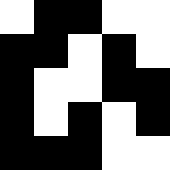[["white", "black", "black", "white", "white"], ["black", "black", "white", "black", "white"], ["black", "white", "white", "black", "black"], ["black", "white", "black", "white", "black"], ["black", "black", "black", "white", "white"]]